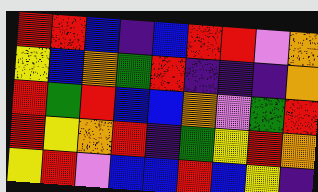[["red", "red", "blue", "indigo", "blue", "red", "red", "violet", "orange"], ["yellow", "blue", "orange", "green", "red", "indigo", "indigo", "indigo", "orange"], ["red", "green", "red", "blue", "blue", "orange", "violet", "green", "red"], ["red", "yellow", "orange", "red", "indigo", "green", "yellow", "red", "orange"], ["yellow", "red", "violet", "blue", "blue", "red", "blue", "yellow", "indigo"]]